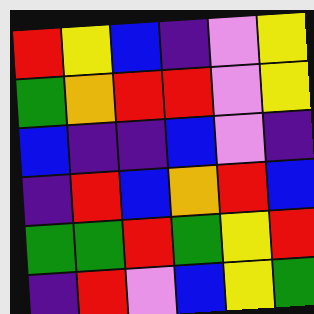[["red", "yellow", "blue", "indigo", "violet", "yellow"], ["green", "orange", "red", "red", "violet", "yellow"], ["blue", "indigo", "indigo", "blue", "violet", "indigo"], ["indigo", "red", "blue", "orange", "red", "blue"], ["green", "green", "red", "green", "yellow", "red"], ["indigo", "red", "violet", "blue", "yellow", "green"]]